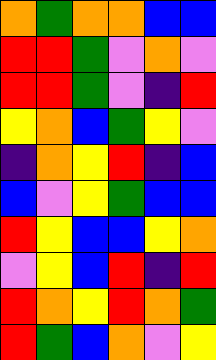[["orange", "green", "orange", "orange", "blue", "blue"], ["red", "red", "green", "violet", "orange", "violet"], ["red", "red", "green", "violet", "indigo", "red"], ["yellow", "orange", "blue", "green", "yellow", "violet"], ["indigo", "orange", "yellow", "red", "indigo", "blue"], ["blue", "violet", "yellow", "green", "blue", "blue"], ["red", "yellow", "blue", "blue", "yellow", "orange"], ["violet", "yellow", "blue", "red", "indigo", "red"], ["red", "orange", "yellow", "red", "orange", "green"], ["red", "green", "blue", "orange", "violet", "yellow"]]